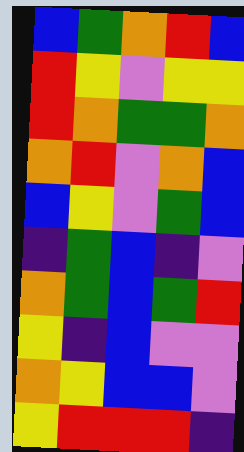[["blue", "green", "orange", "red", "blue"], ["red", "yellow", "violet", "yellow", "yellow"], ["red", "orange", "green", "green", "orange"], ["orange", "red", "violet", "orange", "blue"], ["blue", "yellow", "violet", "green", "blue"], ["indigo", "green", "blue", "indigo", "violet"], ["orange", "green", "blue", "green", "red"], ["yellow", "indigo", "blue", "violet", "violet"], ["orange", "yellow", "blue", "blue", "violet"], ["yellow", "red", "red", "red", "indigo"]]